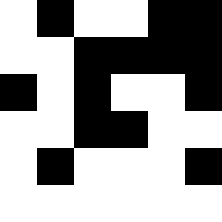[["white", "black", "white", "white", "black", "black"], ["white", "white", "black", "black", "black", "black"], ["black", "white", "black", "white", "white", "black"], ["white", "white", "black", "black", "white", "white"], ["white", "black", "white", "white", "white", "black"], ["white", "white", "white", "white", "white", "white"]]